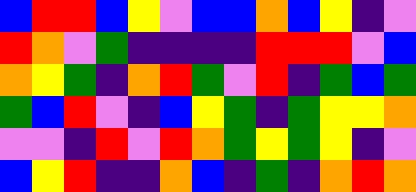[["blue", "red", "red", "blue", "yellow", "violet", "blue", "blue", "orange", "blue", "yellow", "indigo", "violet"], ["red", "orange", "violet", "green", "indigo", "indigo", "indigo", "indigo", "red", "red", "red", "violet", "blue"], ["orange", "yellow", "green", "indigo", "orange", "red", "green", "violet", "red", "indigo", "green", "blue", "green"], ["green", "blue", "red", "violet", "indigo", "blue", "yellow", "green", "indigo", "green", "yellow", "yellow", "orange"], ["violet", "violet", "indigo", "red", "violet", "red", "orange", "green", "yellow", "green", "yellow", "indigo", "violet"], ["blue", "yellow", "red", "indigo", "indigo", "orange", "blue", "indigo", "green", "indigo", "orange", "red", "orange"]]